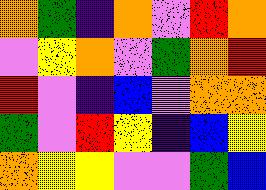[["orange", "green", "indigo", "orange", "violet", "red", "orange"], ["violet", "yellow", "orange", "violet", "green", "orange", "red"], ["red", "violet", "indigo", "blue", "violet", "orange", "orange"], ["green", "violet", "red", "yellow", "indigo", "blue", "yellow"], ["orange", "yellow", "yellow", "violet", "violet", "green", "blue"]]